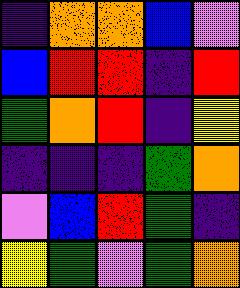[["indigo", "orange", "orange", "blue", "violet"], ["blue", "red", "red", "indigo", "red"], ["green", "orange", "red", "indigo", "yellow"], ["indigo", "indigo", "indigo", "green", "orange"], ["violet", "blue", "red", "green", "indigo"], ["yellow", "green", "violet", "green", "orange"]]